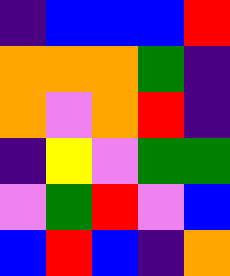[["indigo", "blue", "blue", "blue", "red"], ["orange", "orange", "orange", "green", "indigo"], ["orange", "violet", "orange", "red", "indigo"], ["indigo", "yellow", "violet", "green", "green"], ["violet", "green", "red", "violet", "blue"], ["blue", "red", "blue", "indigo", "orange"]]